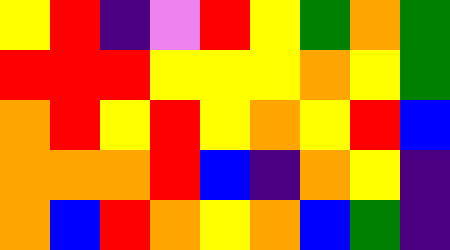[["yellow", "red", "indigo", "violet", "red", "yellow", "green", "orange", "green"], ["red", "red", "red", "yellow", "yellow", "yellow", "orange", "yellow", "green"], ["orange", "red", "yellow", "red", "yellow", "orange", "yellow", "red", "blue"], ["orange", "orange", "orange", "red", "blue", "indigo", "orange", "yellow", "indigo"], ["orange", "blue", "red", "orange", "yellow", "orange", "blue", "green", "indigo"]]